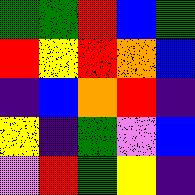[["green", "green", "red", "blue", "green"], ["red", "yellow", "red", "orange", "blue"], ["indigo", "blue", "orange", "red", "indigo"], ["yellow", "indigo", "green", "violet", "blue"], ["violet", "red", "green", "yellow", "indigo"]]